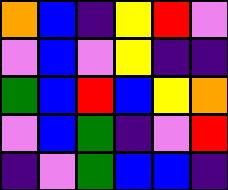[["orange", "blue", "indigo", "yellow", "red", "violet"], ["violet", "blue", "violet", "yellow", "indigo", "indigo"], ["green", "blue", "red", "blue", "yellow", "orange"], ["violet", "blue", "green", "indigo", "violet", "red"], ["indigo", "violet", "green", "blue", "blue", "indigo"]]